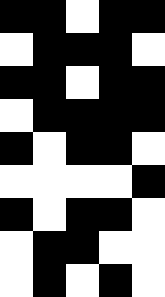[["black", "black", "white", "black", "black"], ["white", "black", "black", "black", "white"], ["black", "black", "white", "black", "black"], ["white", "black", "black", "black", "black"], ["black", "white", "black", "black", "white"], ["white", "white", "white", "white", "black"], ["black", "white", "black", "black", "white"], ["white", "black", "black", "white", "white"], ["white", "black", "white", "black", "white"]]